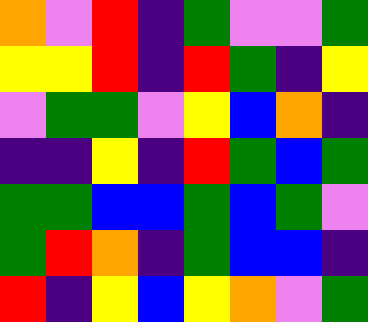[["orange", "violet", "red", "indigo", "green", "violet", "violet", "green"], ["yellow", "yellow", "red", "indigo", "red", "green", "indigo", "yellow"], ["violet", "green", "green", "violet", "yellow", "blue", "orange", "indigo"], ["indigo", "indigo", "yellow", "indigo", "red", "green", "blue", "green"], ["green", "green", "blue", "blue", "green", "blue", "green", "violet"], ["green", "red", "orange", "indigo", "green", "blue", "blue", "indigo"], ["red", "indigo", "yellow", "blue", "yellow", "orange", "violet", "green"]]